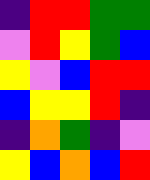[["indigo", "red", "red", "green", "green"], ["violet", "red", "yellow", "green", "blue"], ["yellow", "violet", "blue", "red", "red"], ["blue", "yellow", "yellow", "red", "indigo"], ["indigo", "orange", "green", "indigo", "violet"], ["yellow", "blue", "orange", "blue", "red"]]